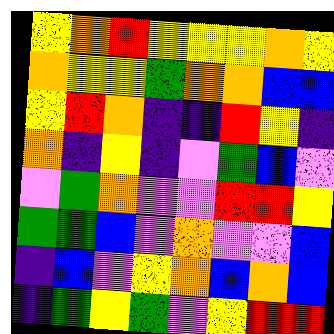[["yellow", "orange", "red", "yellow", "yellow", "yellow", "orange", "yellow"], ["orange", "yellow", "yellow", "green", "orange", "orange", "blue", "blue"], ["yellow", "red", "orange", "indigo", "indigo", "red", "yellow", "indigo"], ["orange", "indigo", "yellow", "indigo", "violet", "green", "blue", "violet"], ["violet", "green", "orange", "violet", "violet", "red", "red", "yellow"], ["green", "green", "blue", "violet", "orange", "violet", "violet", "blue"], ["indigo", "blue", "violet", "yellow", "orange", "blue", "orange", "blue"], ["indigo", "green", "yellow", "green", "violet", "yellow", "red", "red"]]